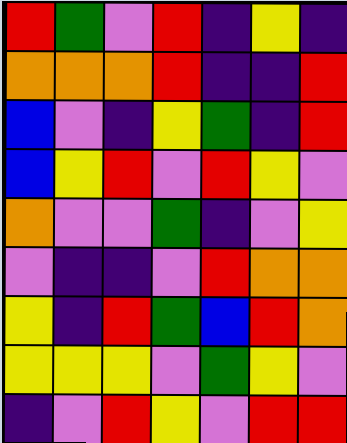[["red", "green", "violet", "red", "indigo", "yellow", "indigo"], ["orange", "orange", "orange", "red", "indigo", "indigo", "red"], ["blue", "violet", "indigo", "yellow", "green", "indigo", "red"], ["blue", "yellow", "red", "violet", "red", "yellow", "violet"], ["orange", "violet", "violet", "green", "indigo", "violet", "yellow"], ["violet", "indigo", "indigo", "violet", "red", "orange", "orange"], ["yellow", "indigo", "red", "green", "blue", "red", "orange"], ["yellow", "yellow", "yellow", "violet", "green", "yellow", "violet"], ["indigo", "violet", "red", "yellow", "violet", "red", "red"]]